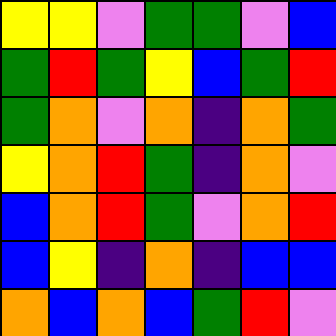[["yellow", "yellow", "violet", "green", "green", "violet", "blue"], ["green", "red", "green", "yellow", "blue", "green", "red"], ["green", "orange", "violet", "orange", "indigo", "orange", "green"], ["yellow", "orange", "red", "green", "indigo", "orange", "violet"], ["blue", "orange", "red", "green", "violet", "orange", "red"], ["blue", "yellow", "indigo", "orange", "indigo", "blue", "blue"], ["orange", "blue", "orange", "blue", "green", "red", "violet"]]